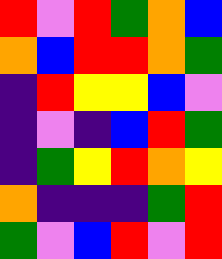[["red", "violet", "red", "green", "orange", "blue"], ["orange", "blue", "red", "red", "orange", "green"], ["indigo", "red", "yellow", "yellow", "blue", "violet"], ["indigo", "violet", "indigo", "blue", "red", "green"], ["indigo", "green", "yellow", "red", "orange", "yellow"], ["orange", "indigo", "indigo", "indigo", "green", "red"], ["green", "violet", "blue", "red", "violet", "red"]]